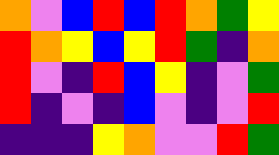[["orange", "violet", "blue", "red", "blue", "red", "orange", "green", "yellow"], ["red", "orange", "yellow", "blue", "yellow", "red", "green", "indigo", "orange"], ["red", "violet", "indigo", "red", "blue", "yellow", "indigo", "violet", "green"], ["red", "indigo", "violet", "indigo", "blue", "violet", "indigo", "violet", "red"], ["indigo", "indigo", "indigo", "yellow", "orange", "violet", "violet", "red", "green"]]